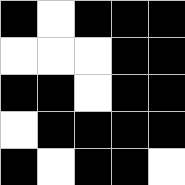[["black", "white", "black", "black", "black"], ["white", "white", "white", "black", "black"], ["black", "black", "white", "black", "black"], ["white", "black", "black", "black", "black"], ["black", "white", "black", "black", "white"]]